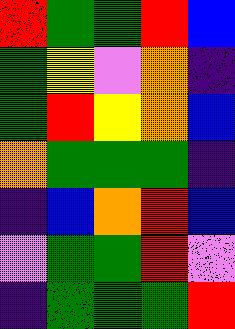[["red", "green", "green", "red", "blue"], ["green", "yellow", "violet", "orange", "indigo"], ["green", "red", "yellow", "orange", "blue"], ["orange", "green", "green", "green", "indigo"], ["indigo", "blue", "orange", "red", "blue"], ["violet", "green", "green", "red", "violet"], ["indigo", "green", "green", "green", "red"]]